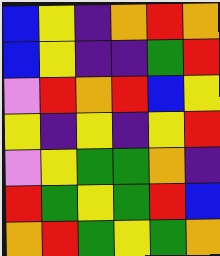[["blue", "yellow", "indigo", "orange", "red", "orange"], ["blue", "yellow", "indigo", "indigo", "green", "red"], ["violet", "red", "orange", "red", "blue", "yellow"], ["yellow", "indigo", "yellow", "indigo", "yellow", "red"], ["violet", "yellow", "green", "green", "orange", "indigo"], ["red", "green", "yellow", "green", "red", "blue"], ["orange", "red", "green", "yellow", "green", "orange"]]